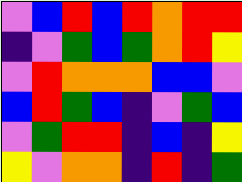[["violet", "blue", "red", "blue", "red", "orange", "red", "red"], ["indigo", "violet", "green", "blue", "green", "orange", "red", "yellow"], ["violet", "red", "orange", "orange", "orange", "blue", "blue", "violet"], ["blue", "red", "green", "blue", "indigo", "violet", "green", "blue"], ["violet", "green", "red", "red", "indigo", "blue", "indigo", "yellow"], ["yellow", "violet", "orange", "orange", "indigo", "red", "indigo", "green"]]